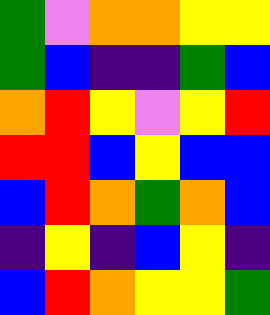[["green", "violet", "orange", "orange", "yellow", "yellow"], ["green", "blue", "indigo", "indigo", "green", "blue"], ["orange", "red", "yellow", "violet", "yellow", "red"], ["red", "red", "blue", "yellow", "blue", "blue"], ["blue", "red", "orange", "green", "orange", "blue"], ["indigo", "yellow", "indigo", "blue", "yellow", "indigo"], ["blue", "red", "orange", "yellow", "yellow", "green"]]